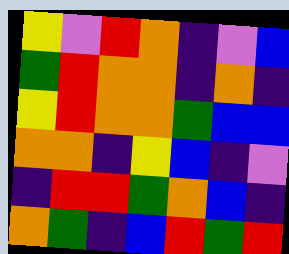[["yellow", "violet", "red", "orange", "indigo", "violet", "blue"], ["green", "red", "orange", "orange", "indigo", "orange", "indigo"], ["yellow", "red", "orange", "orange", "green", "blue", "blue"], ["orange", "orange", "indigo", "yellow", "blue", "indigo", "violet"], ["indigo", "red", "red", "green", "orange", "blue", "indigo"], ["orange", "green", "indigo", "blue", "red", "green", "red"]]